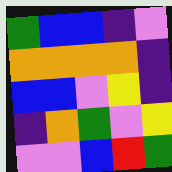[["green", "blue", "blue", "indigo", "violet"], ["orange", "orange", "orange", "orange", "indigo"], ["blue", "blue", "violet", "yellow", "indigo"], ["indigo", "orange", "green", "violet", "yellow"], ["violet", "violet", "blue", "red", "green"]]